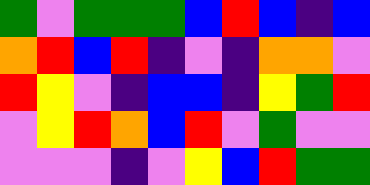[["green", "violet", "green", "green", "green", "blue", "red", "blue", "indigo", "blue"], ["orange", "red", "blue", "red", "indigo", "violet", "indigo", "orange", "orange", "violet"], ["red", "yellow", "violet", "indigo", "blue", "blue", "indigo", "yellow", "green", "red"], ["violet", "yellow", "red", "orange", "blue", "red", "violet", "green", "violet", "violet"], ["violet", "violet", "violet", "indigo", "violet", "yellow", "blue", "red", "green", "green"]]